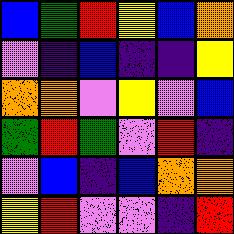[["blue", "green", "red", "yellow", "blue", "orange"], ["violet", "indigo", "blue", "indigo", "indigo", "yellow"], ["orange", "orange", "violet", "yellow", "violet", "blue"], ["green", "red", "green", "violet", "red", "indigo"], ["violet", "blue", "indigo", "blue", "orange", "orange"], ["yellow", "red", "violet", "violet", "indigo", "red"]]